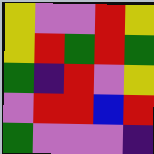[["yellow", "violet", "violet", "red", "yellow"], ["yellow", "red", "green", "red", "green"], ["green", "indigo", "red", "violet", "yellow"], ["violet", "red", "red", "blue", "red"], ["green", "violet", "violet", "violet", "indigo"]]